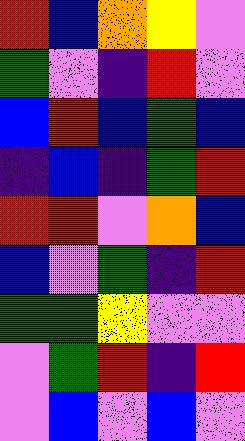[["red", "blue", "orange", "yellow", "violet"], ["green", "violet", "indigo", "red", "violet"], ["blue", "red", "blue", "green", "blue"], ["indigo", "blue", "indigo", "green", "red"], ["red", "red", "violet", "orange", "blue"], ["blue", "violet", "green", "indigo", "red"], ["green", "green", "yellow", "violet", "violet"], ["violet", "green", "red", "indigo", "red"], ["violet", "blue", "violet", "blue", "violet"]]